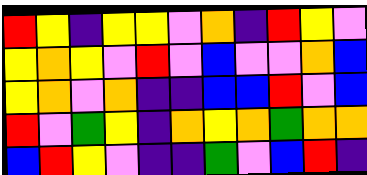[["red", "yellow", "indigo", "yellow", "yellow", "violet", "orange", "indigo", "red", "yellow", "violet"], ["yellow", "orange", "yellow", "violet", "red", "violet", "blue", "violet", "violet", "orange", "blue"], ["yellow", "orange", "violet", "orange", "indigo", "indigo", "blue", "blue", "red", "violet", "blue"], ["red", "violet", "green", "yellow", "indigo", "orange", "yellow", "orange", "green", "orange", "orange"], ["blue", "red", "yellow", "violet", "indigo", "indigo", "green", "violet", "blue", "red", "indigo"]]